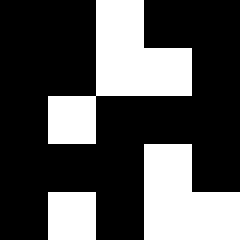[["black", "black", "white", "black", "black"], ["black", "black", "white", "white", "black"], ["black", "white", "black", "black", "black"], ["black", "black", "black", "white", "black"], ["black", "white", "black", "white", "white"]]